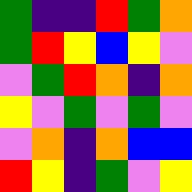[["green", "indigo", "indigo", "red", "green", "orange"], ["green", "red", "yellow", "blue", "yellow", "violet"], ["violet", "green", "red", "orange", "indigo", "orange"], ["yellow", "violet", "green", "violet", "green", "violet"], ["violet", "orange", "indigo", "orange", "blue", "blue"], ["red", "yellow", "indigo", "green", "violet", "yellow"]]